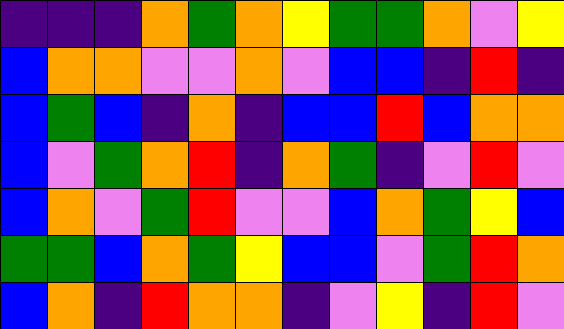[["indigo", "indigo", "indigo", "orange", "green", "orange", "yellow", "green", "green", "orange", "violet", "yellow"], ["blue", "orange", "orange", "violet", "violet", "orange", "violet", "blue", "blue", "indigo", "red", "indigo"], ["blue", "green", "blue", "indigo", "orange", "indigo", "blue", "blue", "red", "blue", "orange", "orange"], ["blue", "violet", "green", "orange", "red", "indigo", "orange", "green", "indigo", "violet", "red", "violet"], ["blue", "orange", "violet", "green", "red", "violet", "violet", "blue", "orange", "green", "yellow", "blue"], ["green", "green", "blue", "orange", "green", "yellow", "blue", "blue", "violet", "green", "red", "orange"], ["blue", "orange", "indigo", "red", "orange", "orange", "indigo", "violet", "yellow", "indigo", "red", "violet"]]